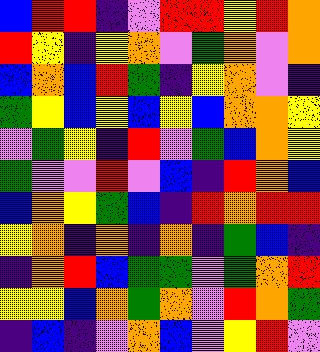[["blue", "red", "red", "indigo", "violet", "red", "red", "yellow", "red", "orange"], ["red", "yellow", "indigo", "yellow", "orange", "violet", "green", "orange", "violet", "orange"], ["blue", "orange", "blue", "red", "green", "indigo", "yellow", "orange", "violet", "indigo"], ["green", "yellow", "blue", "yellow", "blue", "yellow", "blue", "orange", "orange", "yellow"], ["violet", "green", "yellow", "indigo", "red", "violet", "green", "blue", "orange", "yellow"], ["green", "violet", "violet", "red", "violet", "blue", "indigo", "red", "orange", "blue"], ["blue", "orange", "yellow", "green", "blue", "indigo", "red", "orange", "red", "red"], ["yellow", "orange", "indigo", "orange", "indigo", "orange", "indigo", "green", "blue", "indigo"], ["indigo", "orange", "red", "blue", "green", "green", "violet", "green", "orange", "red"], ["yellow", "yellow", "blue", "orange", "green", "orange", "violet", "red", "orange", "green"], ["indigo", "blue", "indigo", "violet", "orange", "blue", "violet", "yellow", "red", "violet"]]